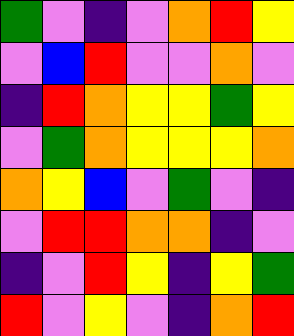[["green", "violet", "indigo", "violet", "orange", "red", "yellow"], ["violet", "blue", "red", "violet", "violet", "orange", "violet"], ["indigo", "red", "orange", "yellow", "yellow", "green", "yellow"], ["violet", "green", "orange", "yellow", "yellow", "yellow", "orange"], ["orange", "yellow", "blue", "violet", "green", "violet", "indigo"], ["violet", "red", "red", "orange", "orange", "indigo", "violet"], ["indigo", "violet", "red", "yellow", "indigo", "yellow", "green"], ["red", "violet", "yellow", "violet", "indigo", "orange", "red"]]